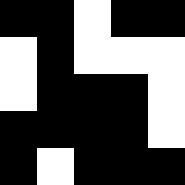[["black", "black", "white", "black", "black"], ["white", "black", "white", "white", "white"], ["white", "black", "black", "black", "white"], ["black", "black", "black", "black", "white"], ["black", "white", "black", "black", "black"]]